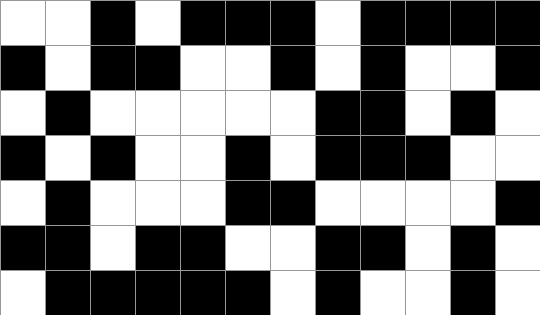[["white", "white", "black", "white", "black", "black", "black", "white", "black", "black", "black", "black"], ["black", "white", "black", "black", "white", "white", "black", "white", "black", "white", "white", "black"], ["white", "black", "white", "white", "white", "white", "white", "black", "black", "white", "black", "white"], ["black", "white", "black", "white", "white", "black", "white", "black", "black", "black", "white", "white"], ["white", "black", "white", "white", "white", "black", "black", "white", "white", "white", "white", "black"], ["black", "black", "white", "black", "black", "white", "white", "black", "black", "white", "black", "white"], ["white", "black", "black", "black", "black", "black", "white", "black", "white", "white", "black", "white"]]